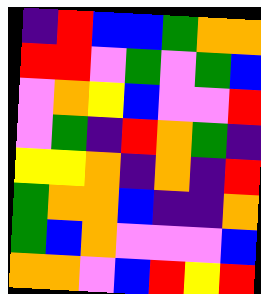[["indigo", "red", "blue", "blue", "green", "orange", "orange"], ["red", "red", "violet", "green", "violet", "green", "blue"], ["violet", "orange", "yellow", "blue", "violet", "violet", "red"], ["violet", "green", "indigo", "red", "orange", "green", "indigo"], ["yellow", "yellow", "orange", "indigo", "orange", "indigo", "red"], ["green", "orange", "orange", "blue", "indigo", "indigo", "orange"], ["green", "blue", "orange", "violet", "violet", "violet", "blue"], ["orange", "orange", "violet", "blue", "red", "yellow", "red"]]